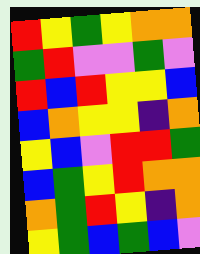[["red", "yellow", "green", "yellow", "orange", "orange"], ["green", "red", "violet", "violet", "green", "violet"], ["red", "blue", "red", "yellow", "yellow", "blue"], ["blue", "orange", "yellow", "yellow", "indigo", "orange"], ["yellow", "blue", "violet", "red", "red", "green"], ["blue", "green", "yellow", "red", "orange", "orange"], ["orange", "green", "red", "yellow", "indigo", "orange"], ["yellow", "green", "blue", "green", "blue", "violet"]]